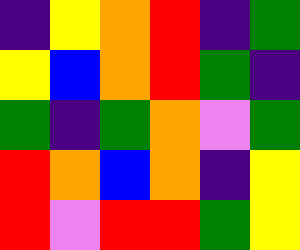[["indigo", "yellow", "orange", "red", "indigo", "green"], ["yellow", "blue", "orange", "red", "green", "indigo"], ["green", "indigo", "green", "orange", "violet", "green"], ["red", "orange", "blue", "orange", "indigo", "yellow"], ["red", "violet", "red", "red", "green", "yellow"]]